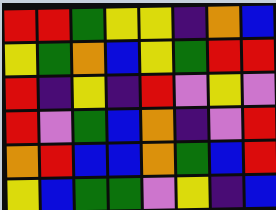[["red", "red", "green", "yellow", "yellow", "indigo", "orange", "blue"], ["yellow", "green", "orange", "blue", "yellow", "green", "red", "red"], ["red", "indigo", "yellow", "indigo", "red", "violet", "yellow", "violet"], ["red", "violet", "green", "blue", "orange", "indigo", "violet", "red"], ["orange", "red", "blue", "blue", "orange", "green", "blue", "red"], ["yellow", "blue", "green", "green", "violet", "yellow", "indigo", "blue"]]